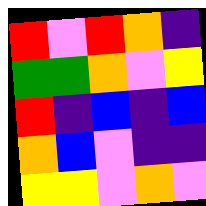[["red", "violet", "red", "orange", "indigo"], ["green", "green", "orange", "violet", "yellow"], ["red", "indigo", "blue", "indigo", "blue"], ["orange", "blue", "violet", "indigo", "indigo"], ["yellow", "yellow", "violet", "orange", "violet"]]